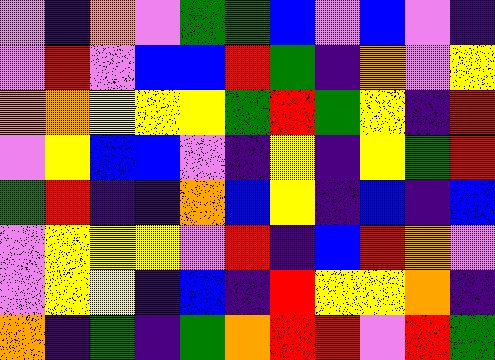[["violet", "indigo", "orange", "violet", "green", "green", "blue", "violet", "blue", "violet", "indigo"], ["violet", "red", "violet", "blue", "blue", "red", "green", "indigo", "orange", "violet", "yellow"], ["orange", "orange", "yellow", "yellow", "yellow", "green", "red", "green", "yellow", "indigo", "red"], ["violet", "yellow", "blue", "blue", "violet", "indigo", "yellow", "indigo", "yellow", "green", "red"], ["green", "red", "indigo", "indigo", "orange", "blue", "yellow", "indigo", "blue", "indigo", "blue"], ["violet", "yellow", "yellow", "yellow", "violet", "red", "indigo", "blue", "red", "orange", "violet"], ["violet", "yellow", "yellow", "indigo", "blue", "indigo", "red", "yellow", "yellow", "orange", "indigo"], ["orange", "indigo", "green", "indigo", "green", "orange", "red", "red", "violet", "red", "green"]]